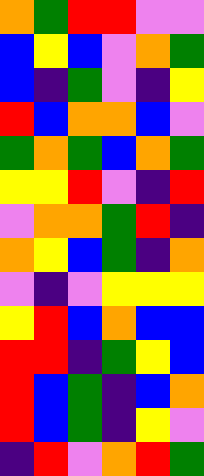[["orange", "green", "red", "red", "violet", "violet"], ["blue", "yellow", "blue", "violet", "orange", "green"], ["blue", "indigo", "green", "violet", "indigo", "yellow"], ["red", "blue", "orange", "orange", "blue", "violet"], ["green", "orange", "green", "blue", "orange", "green"], ["yellow", "yellow", "red", "violet", "indigo", "red"], ["violet", "orange", "orange", "green", "red", "indigo"], ["orange", "yellow", "blue", "green", "indigo", "orange"], ["violet", "indigo", "violet", "yellow", "yellow", "yellow"], ["yellow", "red", "blue", "orange", "blue", "blue"], ["red", "red", "indigo", "green", "yellow", "blue"], ["red", "blue", "green", "indigo", "blue", "orange"], ["red", "blue", "green", "indigo", "yellow", "violet"], ["indigo", "red", "violet", "orange", "red", "green"]]